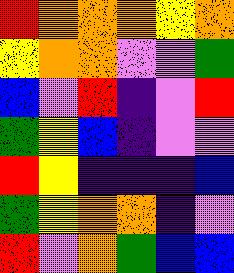[["red", "orange", "orange", "orange", "yellow", "orange"], ["yellow", "orange", "orange", "violet", "violet", "green"], ["blue", "violet", "red", "indigo", "violet", "red"], ["green", "yellow", "blue", "indigo", "violet", "violet"], ["red", "yellow", "indigo", "indigo", "indigo", "blue"], ["green", "yellow", "orange", "orange", "indigo", "violet"], ["red", "violet", "orange", "green", "blue", "blue"]]